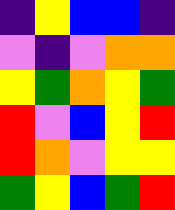[["indigo", "yellow", "blue", "blue", "indigo"], ["violet", "indigo", "violet", "orange", "orange"], ["yellow", "green", "orange", "yellow", "green"], ["red", "violet", "blue", "yellow", "red"], ["red", "orange", "violet", "yellow", "yellow"], ["green", "yellow", "blue", "green", "red"]]